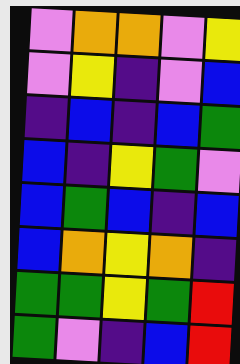[["violet", "orange", "orange", "violet", "yellow"], ["violet", "yellow", "indigo", "violet", "blue"], ["indigo", "blue", "indigo", "blue", "green"], ["blue", "indigo", "yellow", "green", "violet"], ["blue", "green", "blue", "indigo", "blue"], ["blue", "orange", "yellow", "orange", "indigo"], ["green", "green", "yellow", "green", "red"], ["green", "violet", "indigo", "blue", "red"]]